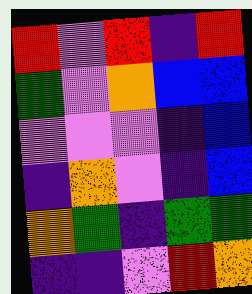[["red", "violet", "red", "indigo", "red"], ["green", "violet", "orange", "blue", "blue"], ["violet", "violet", "violet", "indigo", "blue"], ["indigo", "orange", "violet", "indigo", "blue"], ["orange", "green", "indigo", "green", "green"], ["indigo", "indigo", "violet", "red", "orange"]]